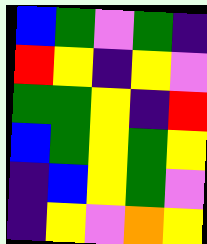[["blue", "green", "violet", "green", "indigo"], ["red", "yellow", "indigo", "yellow", "violet"], ["green", "green", "yellow", "indigo", "red"], ["blue", "green", "yellow", "green", "yellow"], ["indigo", "blue", "yellow", "green", "violet"], ["indigo", "yellow", "violet", "orange", "yellow"]]